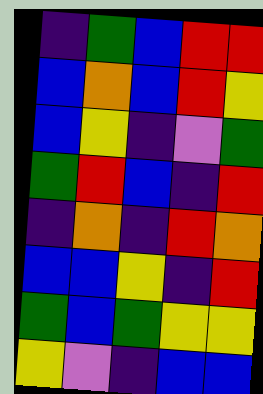[["indigo", "green", "blue", "red", "red"], ["blue", "orange", "blue", "red", "yellow"], ["blue", "yellow", "indigo", "violet", "green"], ["green", "red", "blue", "indigo", "red"], ["indigo", "orange", "indigo", "red", "orange"], ["blue", "blue", "yellow", "indigo", "red"], ["green", "blue", "green", "yellow", "yellow"], ["yellow", "violet", "indigo", "blue", "blue"]]